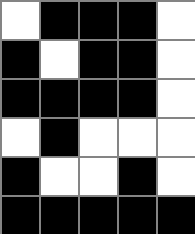[["white", "black", "black", "black", "white"], ["black", "white", "black", "black", "white"], ["black", "black", "black", "black", "white"], ["white", "black", "white", "white", "white"], ["black", "white", "white", "black", "white"], ["black", "black", "black", "black", "black"]]